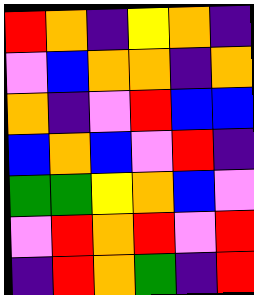[["red", "orange", "indigo", "yellow", "orange", "indigo"], ["violet", "blue", "orange", "orange", "indigo", "orange"], ["orange", "indigo", "violet", "red", "blue", "blue"], ["blue", "orange", "blue", "violet", "red", "indigo"], ["green", "green", "yellow", "orange", "blue", "violet"], ["violet", "red", "orange", "red", "violet", "red"], ["indigo", "red", "orange", "green", "indigo", "red"]]